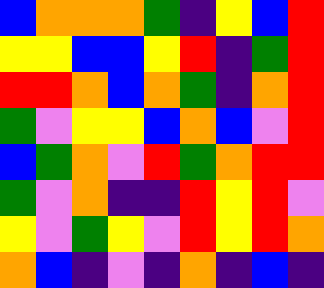[["blue", "orange", "orange", "orange", "green", "indigo", "yellow", "blue", "red"], ["yellow", "yellow", "blue", "blue", "yellow", "red", "indigo", "green", "red"], ["red", "red", "orange", "blue", "orange", "green", "indigo", "orange", "red"], ["green", "violet", "yellow", "yellow", "blue", "orange", "blue", "violet", "red"], ["blue", "green", "orange", "violet", "red", "green", "orange", "red", "red"], ["green", "violet", "orange", "indigo", "indigo", "red", "yellow", "red", "violet"], ["yellow", "violet", "green", "yellow", "violet", "red", "yellow", "red", "orange"], ["orange", "blue", "indigo", "violet", "indigo", "orange", "indigo", "blue", "indigo"]]